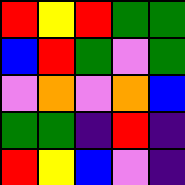[["red", "yellow", "red", "green", "green"], ["blue", "red", "green", "violet", "green"], ["violet", "orange", "violet", "orange", "blue"], ["green", "green", "indigo", "red", "indigo"], ["red", "yellow", "blue", "violet", "indigo"]]